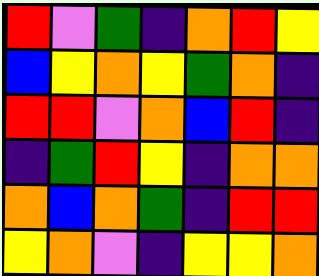[["red", "violet", "green", "indigo", "orange", "red", "yellow"], ["blue", "yellow", "orange", "yellow", "green", "orange", "indigo"], ["red", "red", "violet", "orange", "blue", "red", "indigo"], ["indigo", "green", "red", "yellow", "indigo", "orange", "orange"], ["orange", "blue", "orange", "green", "indigo", "red", "red"], ["yellow", "orange", "violet", "indigo", "yellow", "yellow", "orange"]]